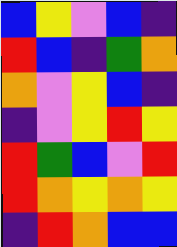[["blue", "yellow", "violet", "blue", "indigo"], ["red", "blue", "indigo", "green", "orange"], ["orange", "violet", "yellow", "blue", "indigo"], ["indigo", "violet", "yellow", "red", "yellow"], ["red", "green", "blue", "violet", "red"], ["red", "orange", "yellow", "orange", "yellow"], ["indigo", "red", "orange", "blue", "blue"]]